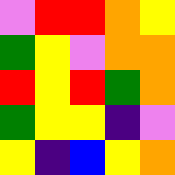[["violet", "red", "red", "orange", "yellow"], ["green", "yellow", "violet", "orange", "orange"], ["red", "yellow", "red", "green", "orange"], ["green", "yellow", "yellow", "indigo", "violet"], ["yellow", "indigo", "blue", "yellow", "orange"]]